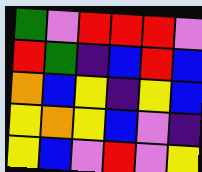[["green", "violet", "red", "red", "red", "violet"], ["red", "green", "indigo", "blue", "red", "blue"], ["orange", "blue", "yellow", "indigo", "yellow", "blue"], ["yellow", "orange", "yellow", "blue", "violet", "indigo"], ["yellow", "blue", "violet", "red", "violet", "yellow"]]